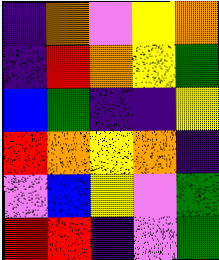[["indigo", "orange", "violet", "yellow", "orange"], ["indigo", "red", "orange", "yellow", "green"], ["blue", "green", "indigo", "indigo", "yellow"], ["red", "orange", "yellow", "orange", "indigo"], ["violet", "blue", "yellow", "violet", "green"], ["red", "red", "indigo", "violet", "green"]]